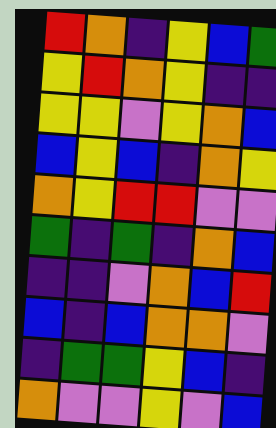[["red", "orange", "indigo", "yellow", "blue", "green"], ["yellow", "red", "orange", "yellow", "indigo", "indigo"], ["yellow", "yellow", "violet", "yellow", "orange", "blue"], ["blue", "yellow", "blue", "indigo", "orange", "yellow"], ["orange", "yellow", "red", "red", "violet", "violet"], ["green", "indigo", "green", "indigo", "orange", "blue"], ["indigo", "indigo", "violet", "orange", "blue", "red"], ["blue", "indigo", "blue", "orange", "orange", "violet"], ["indigo", "green", "green", "yellow", "blue", "indigo"], ["orange", "violet", "violet", "yellow", "violet", "blue"]]